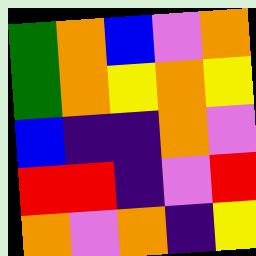[["green", "orange", "blue", "violet", "orange"], ["green", "orange", "yellow", "orange", "yellow"], ["blue", "indigo", "indigo", "orange", "violet"], ["red", "red", "indigo", "violet", "red"], ["orange", "violet", "orange", "indigo", "yellow"]]